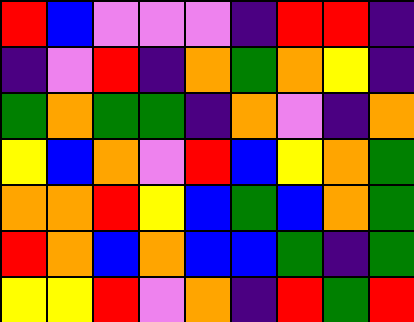[["red", "blue", "violet", "violet", "violet", "indigo", "red", "red", "indigo"], ["indigo", "violet", "red", "indigo", "orange", "green", "orange", "yellow", "indigo"], ["green", "orange", "green", "green", "indigo", "orange", "violet", "indigo", "orange"], ["yellow", "blue", "orange", "violet", "red", "blue", "yellow", "orange", "green"], ["orange", "orange", "red", "yellow", "blue", "green", "blue", "orange", "green"], ["red", "orange", "blue", "orange", "blue", "blue", "green", "indigo", "green"], ["yellow", "yellow", "red", "violet", "orange", "indigo", "red", "green", "red"]]